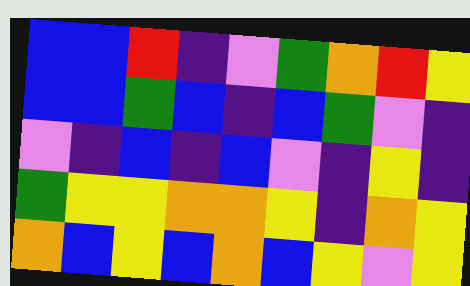[["blue", "blue", "red", "indigo", "violet", "green", "orange", "red", "yellow"], ["blue", "blue", "green", "blue", "indigo", "blue", "green", "violet", "indigo"], ["violet", "indigo", "blue", "indigo", "blue", "violet", "indigo", "yellow", "indigo"], ["green", "yellow", "yellow", "orange", "orange", "yellow", "indigo", "orange", "yellow"], ["orange", "blue", "yellow", "blue", "orange", "blue", "yellow", "violet", "yellow"]]